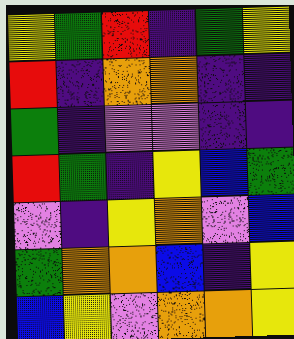[["yellow", "green", "red", "indigo", "green", "yellow"], ["red", "indigo", "orange", "orange", "indigo", "indigo"], ["green", "indigo", "violet", "violet", "indigo", "indigo"], ["red", "green", "indigo", "yellow", "blue", "green"], ["violet", "indigo", "yellow", "orange", "violet", "blue"], ["green", "orange", "orange", "blue", "indigo", "yellow"], ["blue", "yellow", "violet", "orange", "orange", "yellow"]]